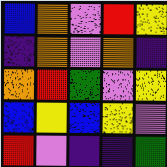[["blue", "orange", "violet", "red", "yellow"], ["indigo", "orange", "violet", "orange", "indigo"], ["orange", "red", "green", "violet", "yellow"], ["blue", "yellow", "blue", "yellow", "violet"], ["red", "violet", "indigo", "indigo", "green"]]